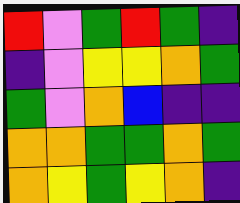[["red", "violet", "green", "red", "green", "indigo"], ["indigo", "violet", "yellow", "yellow", "orange", "green"], ["green", "violet", "orange", "blue", "indigo", "indigo"], ["orange", "orange", "green", "green", "orange", "green"], ["orange", "yellow", "green", "yellow", "orange", "indigo"]]